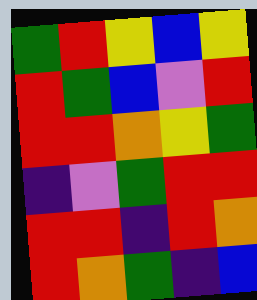[["green", "red", "yellow", "blue", "yellow"], ["red", "green", "blue", "violet", "red"], ["red", "red", "orange", "yellow", "green"], ["indigo", "violet", "green", "red", "red"], ["red", "red", "indigo", "red", "orange"], ["red", "orange", "green", "indigo", "blue"]]